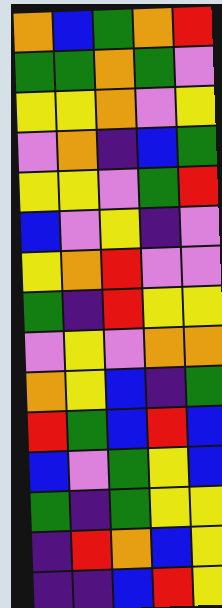[["orange", "blue", "green", "orange", "red"], ["green", "green", "orange", "green", "violet"], ["yellow", "yellow", "orange", "violet", "yellow"], ["violet", "orange", "indigo", "blue", "green"], ["yellow", "yellow", "violet", "green", "red"], ["blue", "violet", "yellow", "indigo", "violet"], ["yellow", "orange", "red", "violet", "violet"], ["green", "indigo", "red", "yellow", "yellow"], ["violet", "yellow", "violet", "orange", "orange"], ["orange", "yellow", "blue", "indigo", "green"], ["red", "green", "blue", "red", "blue"], ["blue", "violet", "green", "yellow", "blue"], ["green", "indigo", "green", "yellow", "yellow"], ["indigo", "red", "orange", "blue", "yellow"], ["indigo", "indigo", "blue", "red", "yellow"]]